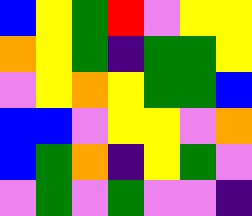[["blue", "yellow", "green", "red", "violet", "yellow", "yellow"], ["orange", "yellow", "green", "indigo", "green", "green", "yellow"], ["violet", "yellow", "orange", "yellow", "green", "green", "blue"], ["blue", "blue", "violet", "yellow", "yellow", "violet", "orange"], ["blue", "green", "orange", "indigo", "yellow", "green", "violet"], ["violet", "green", "violet", "green", "violet", "violet", "indigo"]]